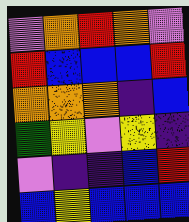[["violet", "orange", "red", "orange", "violet"], ["red", "blue", "blue", "blue", "red"], ["orange", "orange", "orange", "indigo", "blue"], ["green", "yellow", "violet", "yellow", "indigo"], ["violet", "indigo", "indigo", "blue", "red"], ["blue", "yellow", "blue", "blue", "blue"]]